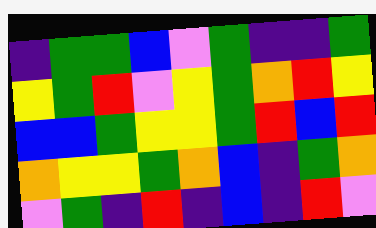[["indigo", "green", "green", "blue", "violet", "green", "indigo", "indigo", "green"], ["yellow", "green", "red", "violet", "yellow", "green", "orange", "red", "yellow"], ["blue", "blue", "green", "yellow", "yellow", "green", "red", "blue", "red"], ["orange", "yellow", "yellow", "green", "orange", "blue", "indigo", "green", "orange"], ["violet", "green", "indigo", "red", "indigo", "blue", "indigo", "red", "violet"]]